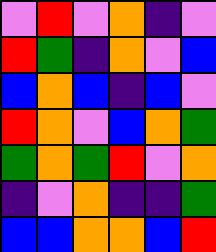[["violet", "red", "violet", "orange", "indigo", "violet"], ["red", "green", "indigo", "orange", "violet", "blue"], ["blue", "orange", "blue", "indigo", "blue", "violet"], ["red", "orange", "violet", "blue", "orange", "green"], ["green", "orange", "green", "red", "violet", "orange"], ["indigo", "violet", "orange", "indigo", "indigo", "green"], ["blue", "blue", "orange", "orange", "blue", "red"]]